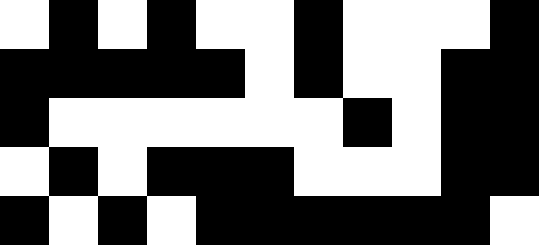[["white", "black", "white", "black", "white", "white", "black", "white", "white", "white", "black"], ["black", "black", "black", "black", "black", "white", "black", "white", "white", "black", "black"], ["black", "white", "white", "white", "white", "white", "white", "black", "white", "black", "black"], ["white", "black", "white", "black", "black", "black", "white", "white", "white", "black", "black"], ["black", "white", "black", "white", "black", "black", "black", "black", "black", "black", "white"]]